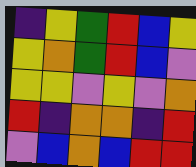[["indigo", "yellow", "green", "red", "blue", "yellow"], ["yellow", "orange", "green", "red", "blue", "violet"], ["yellow", "yellow", "violet", "yellow", "violet", "orange"], ["red", "indigo", "orange", "orange", "indigo", "red"], ["violet", "blue", "orange", "blue", "red", "red"]]